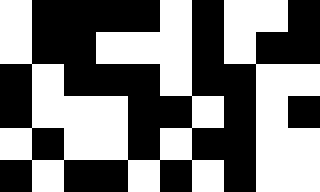[["white", "black", "black", "black", "black", "white", "black", "white", "white", "black"], ["white", "black", "black", "white", "white", "white", "black", "white", "black", "black"], ["black", "white", "black", "black", "black", "white", "black", "black", "white", "white"], ["black", "white", "white", "white", "black", "black", "white", "black", "white", "black"], ["white", "black", "white", "white", "black", "white", "black", "black", "white", "white"], ["black", "white", "black", "black", "white", "black", "white", "black", "white", "white"]]